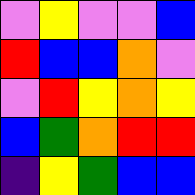[["violet", "yellow", "violet", "violet", "blue"], ["red", "blue", "blue", "orange", "violet"], ["violet", "red", "yellow", "orange", "yellow"], ["blue", "green", "orange", "red", "red"], ["indigo", "yellow", "green", "blue", "blue"]]